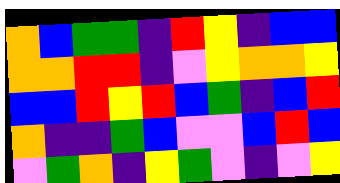[["orange", "blue", "green", "green", "indigo", "red", "yellow", "indigo", "blue", "blue"], ["orange", "orange", "red", "red", "indigo", "violet", "yellow", "orange", "orange", "yellow"], ["blue", "blue", "red", "yellow", "red", "blue", "green", "indigo", "blue", "red"], ["orange", "indigo", "indigo", "green", "blue", "violet", "violet", "blue", "red", "blue"], ["violet", "green", "orange", "indigo", "yellow", "green", "violet", "indigo", "violet", "yellow"]]